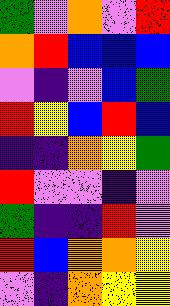[["green", "violet", "orange", "violet", "red"], ["orange", "red", "blue", "blue", "blue"], ["violet", "indigo", "violet", "blue", "green"], ["red", "yellow", "blue", "red", "blue"], ["indigo", "indigo", "orange", "yellow", "green"], ["red", "violet", "violet", "indigo", "violet"], ["green", "indigo", "indigo", "red", "violet"], ["red", "blue", "orange", "orange", "yellow"], ["violet", "indigo", "orange", "yellow", "yellow"]]